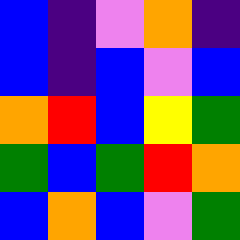[["blue", "indigo", "violet", "orange", "indigo"], ["blue", "indigo", "blue", "violet", "blue"], ["orange", "red", "blue", "yellow", "green"], ["green", "blue", "green", "red", "orange"], ["blue", "orange", "blue", "violet", "green"]]